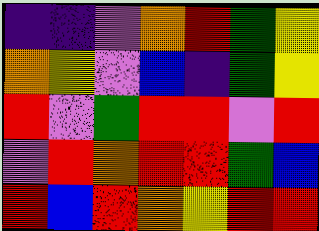[["indigo", "indigo", "violet", "orange", "red", "green", "yellow"], ["orange", "yellow", "violet", "blue", "indigo", "green", "yellow"], ["red", "violet", "green", "red", "red", "violet", "red"], ["violet", "red", "orange", "red", "red", "green", "blue"], ["red", "blue", "red", "orange", "yellow", "red", "red"]]